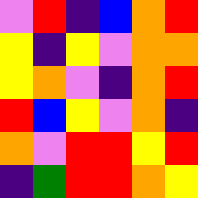[["violet", "red", "indigo", "blue", "orange", "red"], ["yellow", "indigo", "yellow", "violet", "orange", "orange"], ["yellow", "orange", "violet", "indigo", "orange", "red"], ["red", "blue", "yellow", "violet", "orange", "indigo"], ["orange", "violet", "red", "red", "yellow", "red"], ["indigo", "green", "red", "red", "orange", "yellow"]]